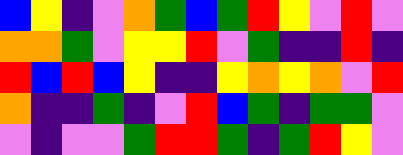[["blue", "yellow", "indigo", "violet", "orange", "green", "blue", "green", "red", "yellow", "violet", "red", "violet"], ["orange", "orange", "green", "violet", "yellow", "yellow", "red", "violet", "green", "indigo", "indigo", "red", "indigo"], ["red", "blue", "red", "blue", "yellow", "indigo", "indigo", "yellow", "orange", "yellow", "orange", "violet", "red"], ["orange", "indigo", "indigo", "green", "indigo", "violet", "red", "blue", "green", "indigo", "green", "green", "violet"], ["violet", "indigo", "violet", "violet", "green", "red", "red", "green", "indigo", "green", "red", "yellow", "violet"]]